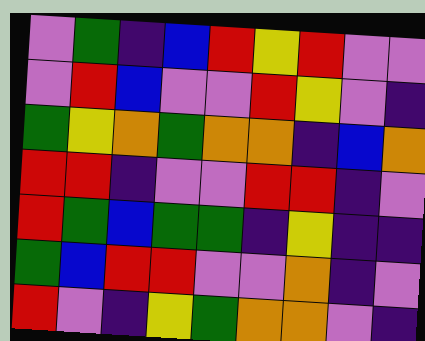[["violet", "green", "indigo", "blue", "red", "yellow", "red", "violet", "violet"], ["violet", "red", "blue", "violet", "violet", "red", "yellow", "violet", "indigo"], ["green", "yellow", "orange", "green", "orange", "orange", "indigo", "blue", "orange"], ["red", "red", "indigo", "violet", "violet", "red", "red", "indigo", "violet"], ["red", "green", "blue", "green", "green", "indigo", "yellow", "indigo", "indigo"], ["green", "blue", "red", "red", "violet", "violet", "orange", "indigo", "violet"], ["red", "violet", "indigo", "yellow", "green", "orange", "orange", "violet", "indigo"]]